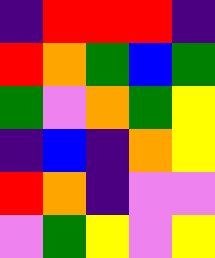[["indigo", "red", "red", "red", "indigo"], ["red", "orange", "green", "blue", "green"], ["green", "violet", "orange", "green", "yellow"], ["indigo", "blue", "indigo", "orange", "yellow"], ["red", "orange", "indigo", "violet", "violet"], ["violet", "green", "yellow", "violet", "yellow"]]